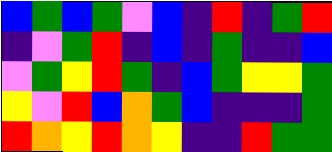[["blue", "green", "blue", "green", "violet", "blue", "indigo", "red", "indigo", "green", "red"], ["indigo", "violet", "green", "red", "indigo", "blue", "indigo", "green", "indigo", "indigo", "blue"], ["violet", "green", "yellow", "red", "green", "indigo", "blue", "green", "yellow", "yellow", "green"], ["yellow", "violet", "red", "blue", "orange", "green", "blue", "indigo", "indigo", "indigo", "green"], ["red", "orange", "yellow", "red", "orange", "yellow", "indigo", "indigo", "red", "green", "green"]]